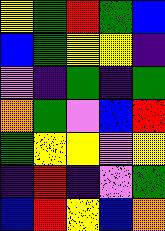[["yellow", "green", "red", "green", "blue"], ["blue", "green", "yellow", "yellow", "indigo"], ["violet", "indigo", "green", "indigo", "green"], ["orange", "green", "violet", "blue", "red"], ["green", "yellow", "yellow", "violet", "yellow"], ["indigo", "red", "indigo", "violet", "green"], ["blue", "red", "yellow", "blue", "orange"]]